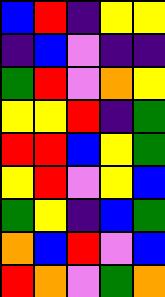[["blue", "red", "indigo", "yellow", "yellow"], ["indigo", "blue", "violet", "indigo", "indigo"], ["green", "red", "violet", "orange", "yellow"], ["yellow", "yellow", "red", "indigo", "green"], ["red", "red", "blue", "yellow", "green"], ["yellow", "red", "violet", "yellow", "blue"], ["green", "yellow", "indigo", "blue", "green"], ["orange", "blue", "red", "violet", "blue"], ["red", "orange", "violet", "green", "orange"]]